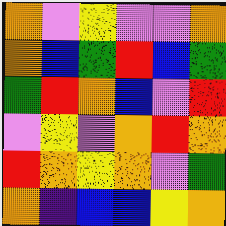[["orange", "violet", "yellow", "violet", "violet", "orange"], ["orange", "blue", "green", "red", "blue", "green"], ["green", "red", "orange", "blue", "violet", "red"], ["violet", "yellow", "violet", "orange", "red", "orange"], ["red", "orange", "yellow", "orange", "violet", "green"], ["orange", "indigo", "blue", "blue", "yellow", "orange"]]